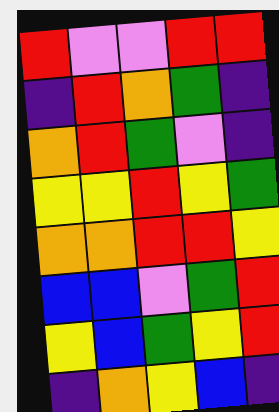[["red", "violet", "violet", "red", "red"], ["indigo", "red", "orange", "green", "indigo"], ["orange", "red", "green", "violet", "indigo"], ["yellow", "yellow", "red", "yellow", "green"], ["orange", "orange", "red", "red", "yellow"], ["blue", "blue", "violet", "green", "red"], ["yellow", "blue", "green", "yellow", "red"], ["indigo", "orange", "yellow", "blue", "indigo"]]